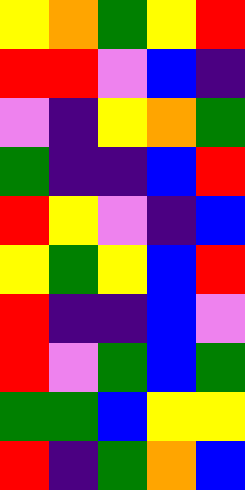[["yellow", "orange", "green", "yellow", "red"], ["red", "red", "violet", "blue", "indigo"], ["violet", "indigo", "yellow", "orange", "green"], ["green", "indigo", "indigo", "blue", "red"], ["red", "yellow", "violet", "indigo", "blue"], ["yellow", "green", "yellow", "blue", "red"], ["red", "indigo", "indigo", "blue", "violet"], ["red", "violet", "green", "blue", "green"], ["green", "green", "blue", "yellow", "yellow"], ["red", "indigo", "green", "orange", "blue"]]